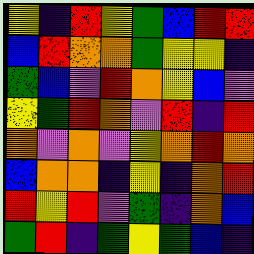[["yellow", "indigo", "red", "yellow", "green", "blue", "red", "red"], ["blue", "red", "orange", "orange", "green", "yellow", "yellow", "indigo"], ["green", "blue", "violet", "red", "orange", "yellow", "blue", "violet"], ["yellow", "green", "red", "orange", "violet", "red", "indigo", "red"], ["orange", "violet", "orange", "violet", "yellow", "orange", "red", "orange"], ["blue", "orange", "orange", "indigo", "yellow", "indigo", "orange", "red"], ["red", "yellow", "red", "violet", "green", "indigo", "orange", "blue"], ["green", "red", "indigo", "green", "yellow", "green", "blue", "indigo"]]